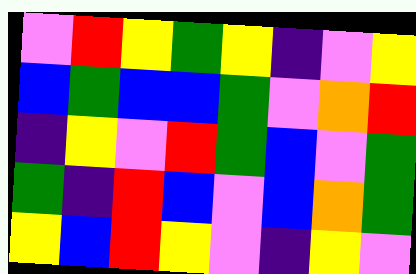[["violet", "red", "yellow", "green", "yellow", "indigo", "violet", "yellow"], ["blue", "green", "blue", "blue", "green", "violet", "orange", "red"], ["indigo", "yellow", "violet", "red", "green", "blue", "violet", "green"], ["green", "indigo", "red", "blue", "violet", "blue", "orange", "green"], ["yellow", "blue", "red", "yellow", "violet", "indigo", "yellow", "violet"]]